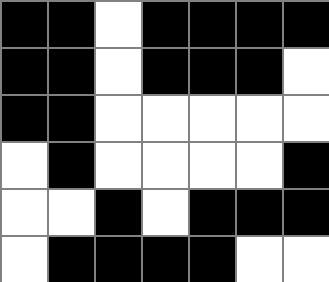[["black", "black", "white", "black", "black", "black", "black"], ["black", "black", "white", "black", "black", "black", "white"], ["black", "black", "white", "white", "white", "white", "white"], ["white", "black", "white", "white", "white", "white", "black"], ["white", "white", "black", "white", "black", "black", "black"], ["white", "black", "black", "black", "black", "white", "white"]]